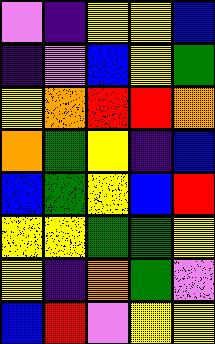[["violet", "indigo", "yellow", "yellow", "blue"], ["indigo", "violet", "blue", "yellow", "green"], ["yellow", "orange", "red", "red", "orange"], ["orange", "green", "yellow", "indigo", "blue"], ["blue", "green", "yellow", "blue", "red"], ["yellow", "yellow", "green", "green", "yellow"], ["yellow", "indigo", "orange", "green", "violet"], ["blue", "red", "violet", "yellow", "yellow"]]